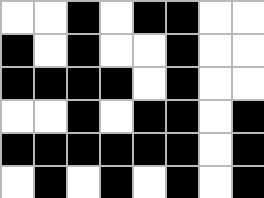[["white", "white", "black", "white", "black", "black", "white", "white"], ["black", "white", "black", "white", "white", "black", "white", "white"], ["black", "black", "black", "black", "white", "black", "white", "white"], ["white", "white", "black", "white", "black", "black", "white", "black"], ["black", "black", "black", "black", "black", "black", "white", "black"], ["white", "black", "white", "black", "white", "black", "white", "black"]]